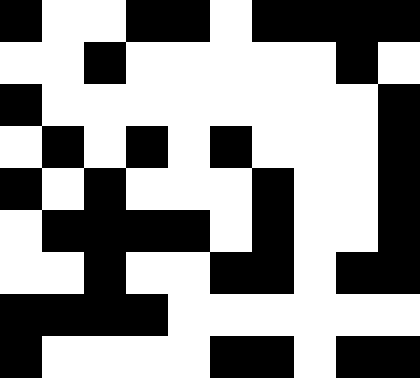[["black", "white", "white", "black", "black", "white", "black", "black", "black", "black"], ["white", "white", "black", "white", "white", "white", "white", "white", "black", "white"], ["black", "white", "white", "white", "white", "white", "white", "white", "white", "black"], ["white", "black", "white", "black", "white", "black", "white", "white", "white", "black"], ["black", "white", "black", "white", "white", "white", "black", "white", "white", "black"], ["white", "black", "black", "black", "black", "white", "black", "white", "white", "black"], ["white", "white", "black", "white", "white", "black", "black", "white", "black", "black"], ["black", "black", "black", "black", "white", "white", "white", "white", "white", "white"], ["black", "white", "white", "white", "white", "black", "black", "white", "black", "black"]]